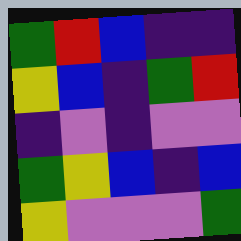[["green", "red", "blue", "indigo", "indigo"], ["yellow", "blue", "indigo", "green", "red"], ["indigo", "violet", "indigo", "violet", "violet"], ["green", "yellow", "blue", "indigo", "blue"], ["yellow", "violet", "violet", "violet", "green"]]